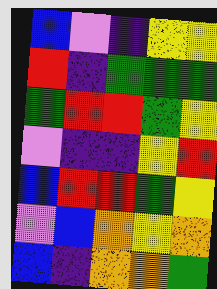[["blue", "violet", "indigo", "yellow", "yellow"], ["red", "indigo", "green", "green", "green"], ["green", "red", "red", "green", "yellow"], ["violet", "indigo", "indigo", "yellow", "red"], ["blue", "red", "red", "green", "yellow"], ["violet", "blue", "orange", "yellow", "orange"], ["blue", "indigo", "orange", "orange", "green"]]